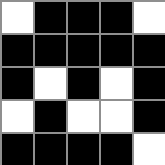[["white", "black", "black", "black", "white"], ["black", "black", "black", "black", "black"], ["black", "white", "black", "white", "black"], ["white", "black", "white", "white", "black"], ["black", "black", "black", "black", "white"]]